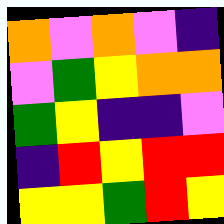[["orange", "violet", "orange", "violet", "indigo"], ["violet", "green", "yellow", "orange", "orange"], ["green", "yellow", "indigo", "indigo", "violet"], ["indigo", "red", "yellow", "red", "red"], ["yellow", "yellow", "green", "red", "yellow"]]